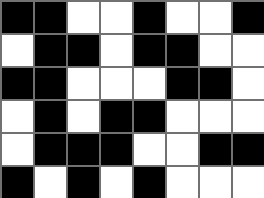[["black", "black", "white", "white", "black", "white", "white", "black"], ["white", "black", "black", "white", "black", "black", "white", "white"], ["black", "black", "white", "white", "white", "black", "black", "white"], ["white", "black", "white", "black", "black", "white", "white", "white"], ["white", "black", "black", "black", "white", "white", "black", "black"], ["black", "white", "black", "white", "black", "white", "white", "white"]]